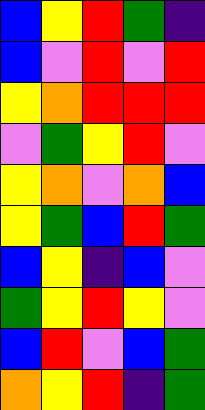[["blue", "yellow", "red", "green", "indigo"], ["blue", "violet", "red", "violet", "red"], ["yellow", "orange", "red", "red", "red"], ["violet", "green", "yellow", "red", "violet"], ["yellow", "orange", "violet", "orange", "blue"], ["yellow", "green", "blue", "red", "green"], ["blue", "yellow", "indigo", "blue", "violet"], ["green", "yellow", "red", "yellow", "violet"], ["blue", "red", "violet", "blue", "green"], ["orange", "yellow", "red", "indigo", "green"]]